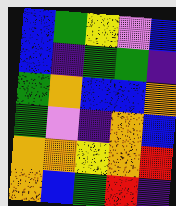[["blue", "green", "yellow", "violet", "blue"], ["blue", "indigo", "green", "green", "indigo"], ["green", "orange", "blue", "blue", "orange"], ["green", "violet", "indigo", "orange", "blue"], ["orange", "orange", "yellow", "orange", "red"], ["orange", "blue", "green", "red", "indigo"]]